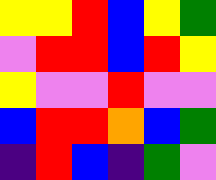[["yellow", "yellow", "red", "blue", "yellow", "green"], ["violet", "red", "red", "blue", "red", "yellow"], ["yellow", "violet", "violet", "red", "violet", "violet"], ["blue", "red", "red", "orange", "blue", "green"], ["indigo", "red", "blue", "indigo", "green", "violet"]]